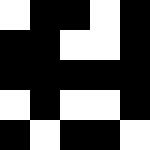[["white", "black", "black", "white", "black"], ["black", "black", "white", "white", "black"], ["black", "black", "black", "black", "black"], ["white", "black", "white", "white", "black"], ["black", "white", "black", "black", "white"]]